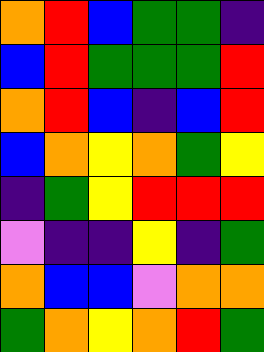[["orange", "red", "blue", "green", "green", "indigo"], ["blue", "red", "green", "green", "green", "red"], ["orange", "red", "blue", "indigo", "blue", "red"], ["blue", "orange", "yellow", "orange", "green", "yellow"], ["indigo", "green", "yellow", "red", "red", "red"], ["violet", "indigo", "indigo", "yellow", "indigo", "green"], ["orange", "blue", "blue", "violet", "orange", "orange"], ["green", "orange", "yellow", "orange", "red", "green"]]